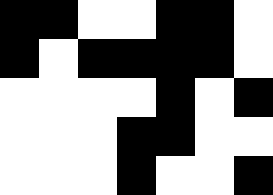[["black", "black", "white", "white", "black", "black", "white"], ["black", "white", "black", "black", "black", "black", "white"], ["white", "white", "white", "white", "black", "white", "black"], ["white", "white", "white", "black", "black", "white", "white"], ["white", "white", "white", "black", "white", "white", "black"]]